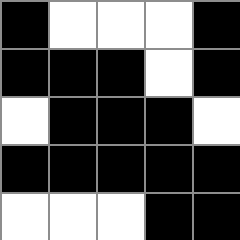[["black", "white", "white", "white", "black"], ["black", "black", "black", "white", "black"], ["white", "black", "black", "black", "white"], ["black", "black", "black", "black", "black"], ["white", "white", "white", "black", "black"]]